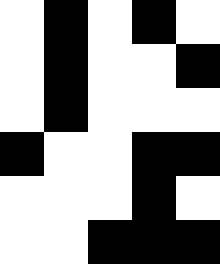[["white", "black", "white", "black", "white"], ["white", "black", "white", "white", "black"], ["white", "black", "white", "white", "white"], ["black", "white", "white", "black", "black"], ["white", "white", "white", "black", "white"], ["white", "white", "black", "black", "black"]]